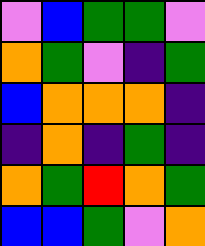[["violet", "blue", "green", "green", "violet"], ["orange", "green", "violet", "indigo", "green"], ["blue", "orange", "orange", "orange", "indigo"], ["indigo", "orange", "indigo", "green", "indigo"], ["orange", "green", "red", "orange", "green"], ["blue", "blue", "green", "violet", "orange"]]